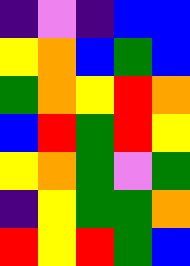[["indigo", "violet", "indigo", "blue", "blue"], ["yellow", "orange", "blue", "green", "blue"], ["green", "orange", "yellow", "red", "orange"], ["blue", "red", "green", "red", "yellow"], ["yellow", "orange", "green", "violet", "green"], ["indigo", "yellow", "green", "green", "orange"], ["red", "yellow", "red", "green", "blue"]]